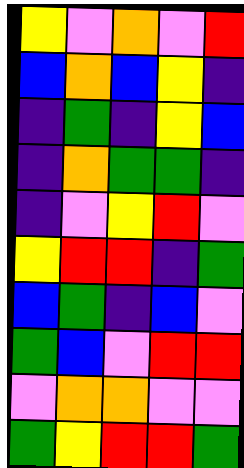[["yellow", "violet", "orange", "violet", "red"], ["blue", "orange", "blue", "yellow", "indigo"], ["indigo", "green", "indigo", "yellow", "blue"], ["indigo", "orange", "green", "green", "indigo"], ["indigo", "violet", "yellow", "red", "violet"], ["yellow", "red", "red", "indigo", "green"], ["blue", "green", "indigo", "blue", "violet"], ["green", "blue", "violet", "red", "red"], ["violet", "orange", "orange", "violet", "violet"], ["green", "yellow", "red", "red", "green"]]